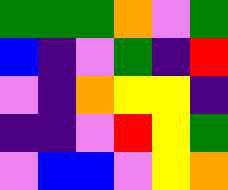[["green", "green", "green", "orange", "violet", "green"], ["blue", "indigo", "violet", "green", "indigo", "red"], ["violet", "indigo", "orange", "yellow", "yellow", "indigo"], ["indigo", "indigo", "violet", "red", "yellow", "green"], ["violet", "blue", "blue", "violet", "yellow", "orange"]]